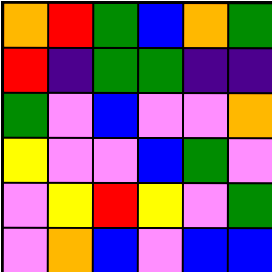[["orange", "red", "green", "blue", "orange", "green"], ["red", "indigo", "green", "green", "indigo", "indigo"], ["green", "violet", "blue", "violet", "violet", "orange"], ["yellow", "violet", "violet", "blue", "green", "violet"], ["violet", "yellow", "red", "yellow", "violet", "green"], ["violet", "orange", "blue", "violet", "blue", "blue"]]